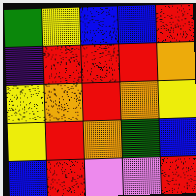[["green", "yellow", "blue", "blue", "red"], ["indigo", "red", "red", "red", "orange"], ["yellow", "orange", "red", "orange", "yellow"], ["yellow", "red", "orange", "green", "blue"], ["blue", "red", "violet", "violet", "red"]]